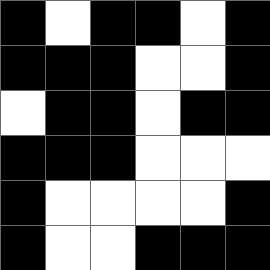[["black", "white", "black", "black", "white", "black"], ["black", "black", "black", "white", "white", "black"], ["white", "black", "black", "white", "black", "black"], ["black", "black", "black", "white", "white", "white"], ["black", "white", "white", "white", "white", "black"], ["black", "white", "white", "black", "black", "black"]]